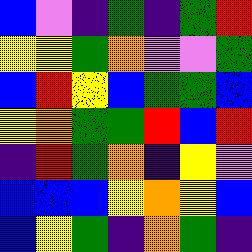[["blue", "violet", "indigo", "green", "indigo", "green", "red"], ["yellow", "yellow", "green", "orange", "violet", "violet", "green"], ["blue", "red", "yellow", "blue", "green", "green", "blue"], ["yellow", "orange", "green", "green", "red", "blue", "red"], ["indigo", "red", "green", "orange", "indigo", "yellow", "violet"], ["blue", "blue", "blue", "yellow", "orange", "yellow", "blue"], ["blue", "yellow", "green", "indigo", "orange", "green", "indigo"]]